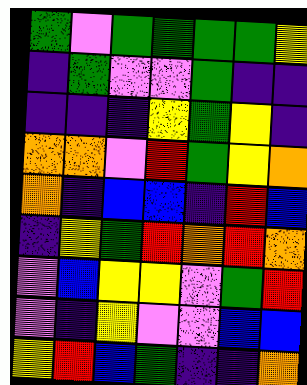[["green", "violet", "green", "green", "green", "green", "yellow"], ["indigo", "green", "violet", "violet", "green", "indigo", "indigo"], ["indigo", "indigo", "indigo", "yellow", "green", "yellow", "indigo"], ["orange", "orange", "violet", "red", "green", "yellow", "orange"], ["orange", "indigo", "blue", "blue", "indigo", "red", "blue"], ["indigo", "yellow", "green", "red", "orange", "red", "orange"], ["violet", "blue", "yellow", "yellow", "violet", "green", "red"], ["violet", "indigo", "yellow", "violet", "violet", "blue", "blue"], ["yellow", "red", "blue", "green", "indigo", "indigo", "orange"]]